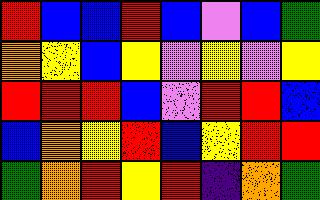[["red", "blue", "blue", "red", "blue", "violet", "blue", "green"], ["orange", "yellow", "blue", "yellow", "violet", "yellow", "violet", "yellow"], ["red", "red", "red", "blue", "violet", "red", "red", "blue"], ["blue", "orange", "yellow", "red", "blue", "yellow", "red", "red"], ["green", "orange", "red", "yellow", "red", "indigo", "orange", "green"]]